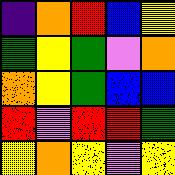[["indigo", "orange", "red", "blue", "yellow"], ["green", "yellow", "green", "violet", "orange"], ["orange", "yellow", "green", "blue", "blue"], ["red", "violet", "red", "red", "green"], ["yellow", "orange", "yellow", "violet", "yellow"]]